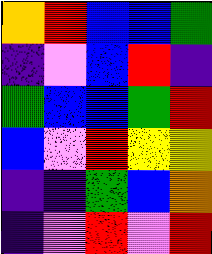[["orange", "red", "blue", "blue", "green"], ["indigo", "violet", "blue", "red", "indigo"], ["green", "blue", "blue", "green", "red"], ["blue", "violet", "red", "yellow", "yellow"], ["indigo", "indigo", "green", "blue", "orange"], ["indigo", "violet", "red", "violet", "red"]]